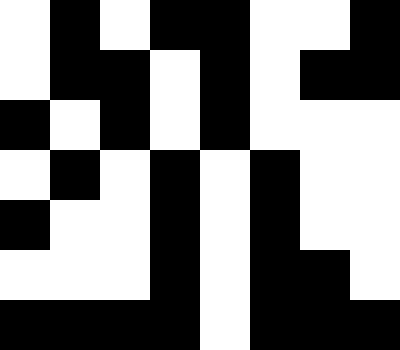[["white", "black", "white", "black", "black", "white", "white", "black"], ["white", "black", "black", "white", "black", "white", "black", "black"], ["black", "white", "black", "white", "black", "white", "white", "white"], ["white", "black", "white", "black", "white", "black", "white", "white"], ["black", "white", "white", "black", "white", "black", "white", "white"], ["white", "white", "white", "black", "white", "black", "black", "white"], ["black", "black", "black", "black", "white", "black", "black", "black"]]